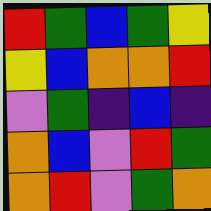[["red", "green", "blue", "green", "yellow"], ["yellow", "blue", "orange", "orange", "red"], ["violet", "green", "indigo", "blue", "indigo"], ["orange", "blue", "violet", "red", "green"], ["orange", "red", "violet", "green", "orange"]]